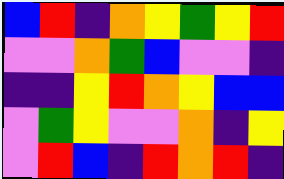[["blue", "red", "indigo", "orange", "yellow", "green", "yellow", "red"], ["violet", "violet", "orange", "green", "blue", "violet", "violet", "indigo"], ["indigo", "indigo", "yellow", "red", "orange", "yellow", "blue", "blue"], ["violet", "green", "yellow", "violet", "violet", "orange", "indigo", "yellow"], ["violet", "red", "blue", "indigo", "red", "orange", "red", "indigo"]]